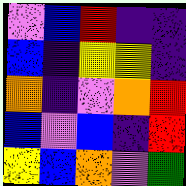[["violet", "blue", "red", "indigo", "indigo"], ["blue", "indigo", "yellow", "yellow", "indigo"], ["orange", "indigo", "violet", "orange", "red"], ["blue", "violet", "blue", "indigo", "red"], ["yellow", "blue", "orange", "violet", "green"]]